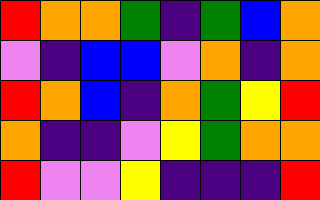[["red", "orange", "orange", "green", "indigo", "green", "blue", "orange"], ["violet", "indigo", "blue", "blue", "violet", "orange", "indigo", "orange"], ["red", "orange", "blue", "indigo", "orange", "green", "yellow", "red"], ["orange", "indigo", "indigo", "violet", "yellow", "green", "orange", "orange"], ["red", "violet", "violet", "yellow", "indigo", "indigo", "indigo", "red"]]